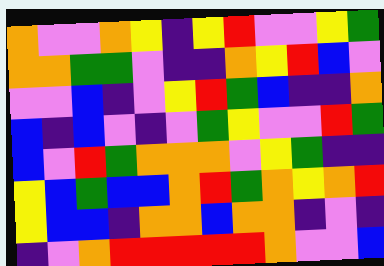[["orange", "violet", "violet", "orange", "yellow", "indigo", "yellow", "red", "violet", "violet", "yellow", "green"], ["orange", "orange", "green", "green", "violet", "indigo", "indigo", "orange", "yellow", "red", "blue", "violet"], ["violet", "violet", "blue", "indigo", "violet", "yellow", "red", "green", "blue", "indigo", "indigo", "orange"], ["blue", "indigo", "blue", "violet", "indigo", "violet", "green", "yellow", "violet", "violet", "red", "green"], ["blue", "violet", "red", "green", "orange", "orange", "orange", "violet", "yellow", "green", "indigo", "indigo"], ["yellow", "blue", "green", "blue", "blue", "orange", "red", "green", "orange", "yellow", "orange", "red"], ["yellow", "blue", "blue", "indigo", "orange", "orange", "blue", "orange", "orange", "indigo", "violet", "indigo"], ["indigo", "violet", "orange", "red", "red", "red", "red", "red", "orange", "violet", "violet", "blue"]]